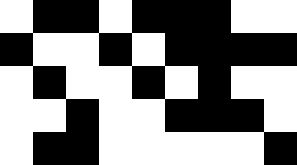[["white", "black", "black", "white", "black", "black", "black", "white", "white"], ["black", "white", "white", "black", "white", "black", "black", "black", "black"], ["white", "black", "white", "white", "black", "white", "black", "white", "white"], ["white", "white", "black", "white", "white", "black", "black", "black", "white"], ["white", "black", "black", "white", "white", "white", "white", "white", "black"]]